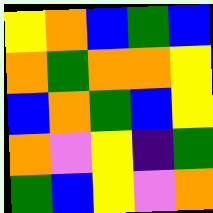[["yellow", "orange", "blue", "green", "blue"], ["orange", "green", "orange", "orange", "yellow"], ["blue", "orange", "green", "blue", "yellow"], ["orange", "violet", "yellow", "indigo", "green"], ["green", "blue", "yellow", "violet", "orange"]]